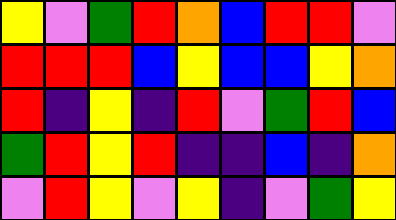[["yellow", "violet", "green", "red", "orange", "blue", "red", "red", "violet"], ["red", "red", "red", "blue", "yellow", "blue", "blue", "yellow", "orange"], ["red", "indigo", "yellow", "indigo", "red", "violet", "green", "red", "blue"], ["green", "red", "yellow", "red", "indigo", "indigo", "blue", "indigo", "orange"], ["violet", "red", "yellow", "violet", "yellow", "indigo", "violet", "green", "yellow"]]